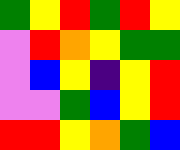[["green", "yellow", "red", "green", "red", "yellow"], ["violet", "red", "orange", "yellow", "green", "green"], ["violet", "blue", "yellow", "indigo", "yellow", "red"], ["violet", "violet", "green", "blue", "yellow", "red"], ["red", "red", "yellow", "orange", "green", "blue"]]